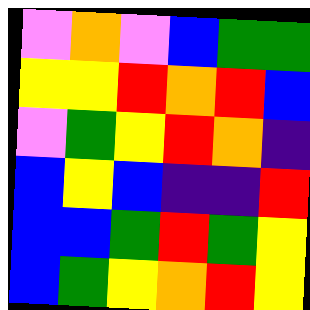[["violet", "orange", "violet", "blue", "green", "green"], ["yellow", "yellow", "red", "orange", "red", "blue"], ["violet", "green", "yellow", "red", "orange", "indigo"], ["blue", "yellow", "blue", "indigo", "indigo", "red"], ["blue", "blue", "green", "red", "green", "yellow"], ["blue", "green", "yellow", "orange", "red", "yellow"]]